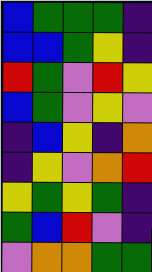[["blue", "green", "green", "green", "indigo"], ["blue", "blue", "green", "yellow", "indigo"], ["red", "green", "violet", "red", "yellow"], ["blue", "green", "violet", "yellow", "violet"], ["indigo", "blue", "yellow", "indigo", "orange"], ["indigo", "yellow", "violet", "orange", "red"], ["yellow", "green", "yellow", "green", "indigo"], ["green", "blue", "red", "violet", "indigo"], ["violet", "orange", "orange", "green", "green"]]